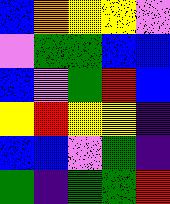[["blue", "orange", "yellow", "yellow", "violet"], ["violet", "green", "green", "blue", "blue"], ["blue", "violet", "green", "red", "blue"], ["yellow", "red", "yellow", "yellow", "indigo"], ["blue", "blue", "violet", "green", "indigo"], ["green", "indigo", "green", "green", "red"]]